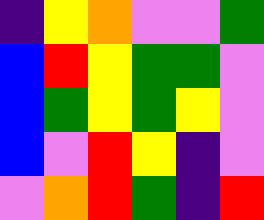[["indigo", "yellow", "orange", "violet", "violet", "green"], ["blue", "red", "yellow", "green", "green", "violet"], ["blue", "green", "yellow", "green", "yellow", "violet"], ["blue", "violet", "red", "yellow", "indigo", "violet"], ["violet", "orange", "red", "green", "indigo", "red"]]